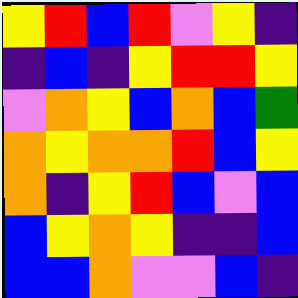[["yellow", "red", "blue", "red", "violet", "yellow", "indigo"], ["indigo", "blue", "indigo", "yellow", "red", "red", "yellow"], ["violet", "orange", "yellow", "blue", "orange", "blue", "green"], ["orange", "yellow", "orange", "orange", "red", "blue", "yellow"], ["orange", "indigo", "yellow", "red", "blue", "violet", "blue"], ["blue", "yellow", "orange", "yellow", "indigo", "indigo", "blue"], ["blue", "blue", "orange", "violet", "violet", "blue", "indigo"]]